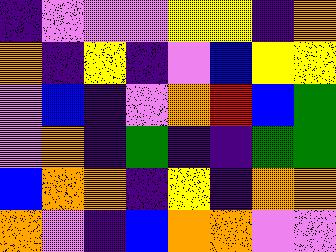[["indigo", "violet", "violet", "violet", "yellow", "yellow", "indigo", "orange"], ["orange", "indigo", "yellow", "indigo", "violet", "blue", "yellow", "yellow"], ["violet", "blue", "indigo", "violet", "orange", "red", "blue", "green"], ["violet", "orange", "indigo", "green", "indigo", "indigo", "green", "green"], ["blue", "orange", "orange", "indigo", "yellow", "indigo", "orange", "orange"], ["orange", "violet", "indigo", "blue", "orange", "orange", "violet", "violet"]]